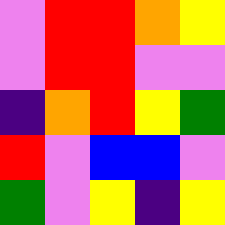[["violet", "red", "red", "orange", "yellow"], ["violet", "red", "red", "violet", "violet"], ["indigo", "orange", "red", "yellow", "green"], ["red", "violet", "blue", "blue", "violet"], ["green", "violet", "yellow", "indigo", "yellow"]]